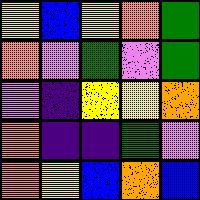[["yellow", "blue", "yellow", "orange", "green"], ["orange", "violet", "green", "violet", "green"], ["violet", "indigo", "yellow", "yellow", "orange"], ["orange", "indigo", "indigo", "green", "violet"], ["orange", "yellow", "blue", "orange", "blue"]]